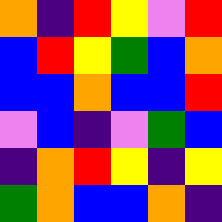[["orange", "indigo", "red", "yellow", "violet", "red"], ["blue", "red", "yellow", "green", "blue", "orange"], ["blue", "blue", "orange", "blue", "blue", "red"], ["violet", "blue", "indigo", "violet", "green", "blue"], ["indigo", "orange", "red", "yellow", "indigo", "yellow"], ["green", "orange", "blue", "blue", "orange", "indigo"]]